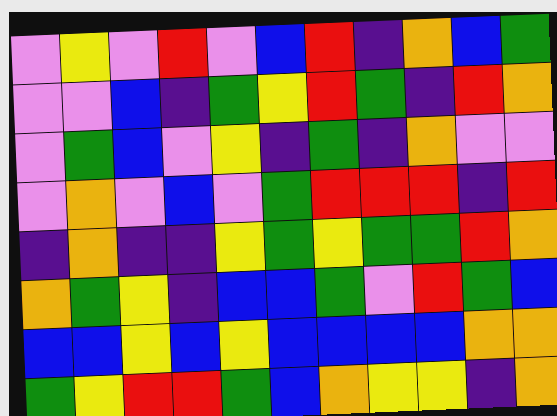[["violet", "yellow", "violet", "red", "violet", "blue", "red", "indigo", "orange", "blue", "green"], ["violet", "violet", "blue", "indigo", "green", "yellow", "red", "green", "indigo", "red", "orange"], ["violet", "green", "blue", "violet", "yellow", "indigo", "green", "indigo", "orange", "violet", "violet"], ["violet", "orange", "violet", "blue", "violet", "green", "red", "red", "red", "indigo", "red"], ["indigo", "orange", "indigo", "indigo", "yellow", "green", "yellow", "green", "green", "red", "orange"], ["orange", "green", "yellow", "indigo", "blue", "blue", "green", "violet", "red", "green", "blue"], ["blue", "blue", "yellow", "blue", "yellow", "blue", "blue", "blue", "blue", "orange", "orange"], ["green", "yellow", "red", "red", "green", "blue", "orange", "yellow", "yellow", "indigo", "orange"]]